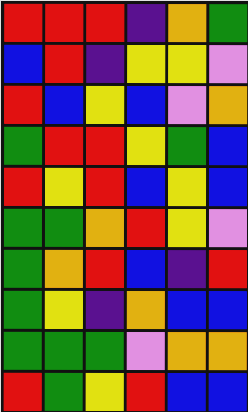[["red", "red", "red", "indigo", "orange", "green"], ["blue", "red", "indigo", "yellow", "yellow", "violet"], ["red", "blue", "yellow", "blue", "violet", "orange"], ["green", "red", "red", "yellow", "green", "blue"], ["red", "yellow", "red", "blue", "yellow", "blue"], ["green", "green", "orange", "red", "yellow", "violet"], ["green", "orange", "red", "blue", "indigo", "red"], ["green", "yellow", "indigo", "orange", "blue", "blue"], ["green", "green", "green", "violet", "orange", "orange"], ["red", "green", "yellow", "red", "blue", "blue"]]